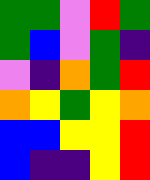[["green", "green", "violet", "red", "green"], ["green", "blue", "violet", "green", "indigo"], ["violet", "indigo", "orange", "green", "red"], ["orange", "yellow", "green", "yellow", "orange"], ["blue", "blue", "yellow", "yellow", "red"], ["blue", "indigo", "indigo", "yellow", "red"]]